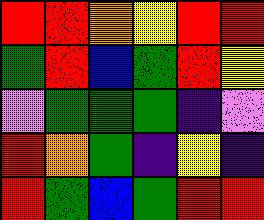[["red", "red", "orange", "yellow", "red", "red"], ["green", "red", "blue", "green", "red", "yellow"], ["violet", "green", "green", "green", "indigo", "violet"], ["red", "orange", "green", "indigo", "yellow", "indigo"], ["red", "green", "blue", "green", "red", "red"]]